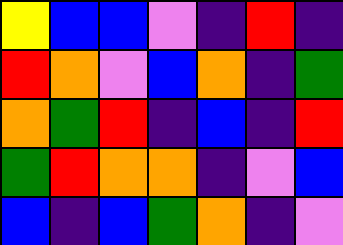[["yellow", "blue", "blue", "violet", "indigo", "red", "indigo"], ["red", "orange", "violet", "blue", "orange", "indigo", "green"], ["orange", "green", "red", "indigo", "blue", "indigo", "red"], ["green", "red", "orange", "orange", "indigo", "violet", "blue"], ["blue", "indigo", "blue", "green", "orange", "indigo", "violet"]]